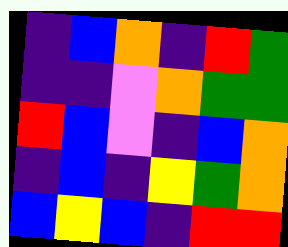[["indigo", "blue", "orange", "indigo", "red", "green"], ["indigo", "indigo", "violet", "orange", "green", "green"], ["red", "blue", "violet", "indigo", "blue", "orange"], ["indigo", "blue", "indigo", "yellow", "green", "orange"], ["blue", "yellow", "blue", "indigo", "red", "red"]]